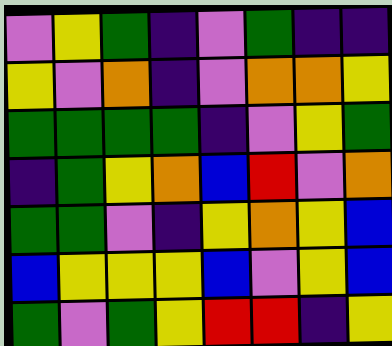[["violet", "yellow", "green", "indigo", "violet", "green", "indigo", "indigo"], ["yellow", "violet", "orange", "indigo", "violet", "orange", "orange", "yellow"], ["green", "green", "green", "green", "indigo", "violet", "yellow", "green"], ["indigo", "green", "yellow", "orange", "blue", "red", "violet", "orange"], ["green", "green", "violet", "indigo", "yellow", "orange", "yellow", "blue"], ["blue", "yellow", "yellow", "yellow", "blue", "violet", "yellow", "blue"], ["green", "violet", "green", "yellow", "red", "red", "indigo", "yellow"]]